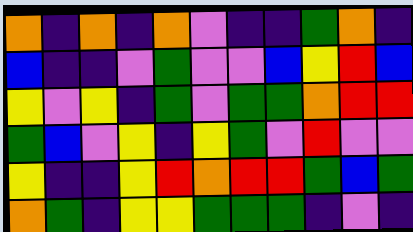[["orange", "indigo", "orange", "indigo", "orange", "violet", "indigo", "indigo", "green", "orange", "indigo"], ["blue", "indigo", "indigo", "violet", "green", "violet", "violet", "blue", "yellow", "red", "blue"], ["yellow", "violet", "yellow", "indigo", "green", "violet", "green", "green", "orange", "red", "red"], ["green", "blue", "violet", "yellow", "indigo", "yellow", "green", "violet", "red", "violet", "violet"], ["yellow", "indigo", "indigo", "yellow", "red", "orange", "red", "red", "green", "blue", "green"], ["orange", "green", "indigo", "yellow", "yellow", "green", "green", "green", "indigo", "violet", "indigo"]]